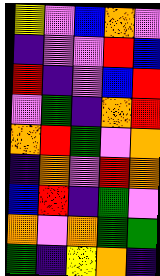[["yellow", "violet", "blue", "orange", "violet"], ["indigo", "violet", "violet", "red", "blue"], ["red", "indigo", "violet", "blue", "red"], ["violet", "green", "indigo", "orange", "red"], ["orange", "red", "green", "violet", "orange"], ["indigo", "orange", "violet", "red", "orange"], ["blue", "red", "indigo", "green", "violet"], ["orange", "violet", "orange", "green", "green"], ["green", "indigo", "yellow", "orange", "indigo"]]